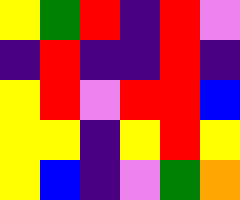[["yellow", "green", "red", "indigo", "red", "violet"], ["indigo", "red", "indigo", "indigo", "red", "indigo"], ["yellow", "red", "violet", "red", "red", "blue"], ["yellow", "yellow", "indigo", "yellow", "red", "yellow"], ["yellow", "blue", "indigo", "violet", "green", "orange"]]